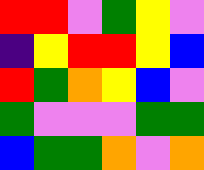[["red", "red", "violet", "green", "yellow", "violet"], ["indigo", "yellow", "red", "red", "yellow", "blue"], ["red", "green", "orange", "yellow", "blue", "violet"], ["green", "violet", "violet", "violet", "green", "green"], ["blue", "green", "green", "orange", "violet", "orange"]]